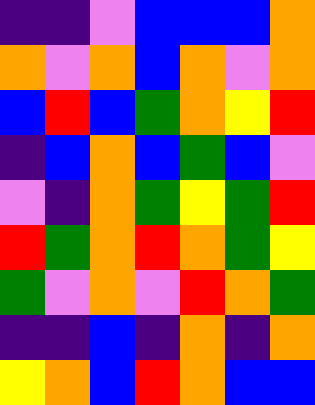[["indigo", "indigo", "violet", "blue", "blue", "blue", "orange"], ["orange", "violet", "orange", "blue", "orange", "violet", "orange"], ["blue", "red", "blue", "green", "orange", "yellow", "red"], ["indigo", "blue", "orange", "blue", "green", "blue", "violet"], ["violet", "indigo", "orange", "green", "yellow", "green", "red"], ["red", "green", "orange", "red", "orange", "green", "yellow"], ["green", "violet", "orange", "violet", "red", "orange", "green"], ["indigo", "indigo", "blue", "indigo", "orange", "indigo", "orange"], ["yellow", "orange", "blue", "red", "orange", "blue", "blue"]]